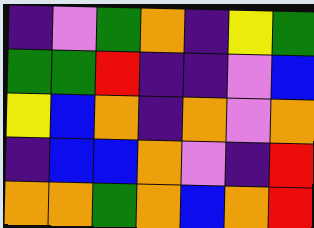[["indigo", "violet", "green", "orange", "indigo", "yellow", "green"], ["green", "green", "red", "indigo", "indigo", "violet", "blue"], ["yellow", "blue", "orange", "indigo", "orange", "violet", "orange"], ["indigo", "blue", "blue", "orange", "violet", "indigo", "red"], ["orange", "orange", "green", "orange", "blue", "orange", "red"]]